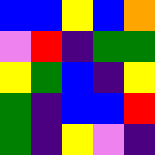[["blue", "blue", "yellow", "blue", "orange"], ["violet", "red", "indigo", "green", "green"], ["yellow", "green", "blue", "indigo", "yellow"], ["green", "indigo", "blue", "blue", "red"], ["green", "indigo", "yellow", "violet", "indigo"]]